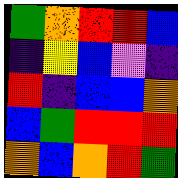[["green", "orange", "red", "red", "blue"], ["indigo", "yellow", "blue", "violet", "indigo"], ["red", "indigo", "blue", "blue", "orange"], ["blue", "green", "red", "red", "red"], ["orange", "blue", "orange", "red", "green"]]